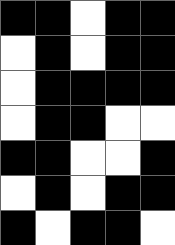[["black", "black", "white", "black", "black"], ["white", "black", "white", "black", "black"], ["white", "black", "black", "black", "black"], ["white", "black", "black", "white", "white"], ["black", "black", "white", "white", "black"], ["white", "black", "white", "black", "black"], ["black", "white", "black", "black", "white"]]